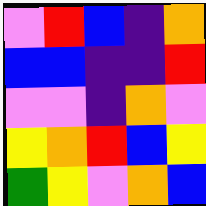[["violet", "red", "blue", "indigo", "orange"], ["blue", "blue", "indigo", "indigo", "red"], ["violet", "violet", "indigo", "orange", "violet"], ["yellow", "orange", "red", "blue", "yellow"], ["green", "yellow", "violet", "orange", "blue"]]